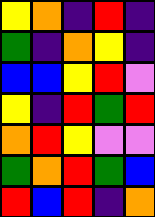[["yellow", "orange", "indigo", "red", "indigo"], ["green", "indigo", "orange", "yellow", "indigo"], ["blue", "blue", "yellow", "red", "violet"], ["yellow", "indigo", "red", "green", "red"], ["orange", "red", "yellow", "violet", "violet"], ["green", "orange", "red", "green", "blue"], ["red", "blue", "red", "indigo", "orange"]]